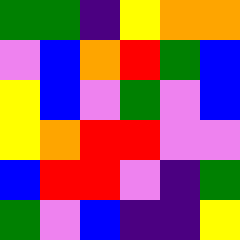[["green", "green", "indigo", "yellow", "orange", "orange"], ["violet", "blue", "orange", "red", "green", "blue"], ["yellow", "blue", "violet", "green", "violet", "blue"], ["yellow", "orange", "red", "red", "violet", "violet"], ["blue", "red", "red", "violet", "indigo", "green"], ["green", "violet", "blue", "indigo", "indigo", "yellow"]]